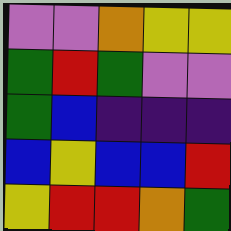[["violet", "violet", "orange", "yellow", "yellow"], ["green", "red", "green", "violet", "violet"], ["green", "blue", "indigo", "indigo", "indigo"], ["blue", "yellow", "blue", "blue", "red"], ["yellow", "red", "red", "orange", "green"]]